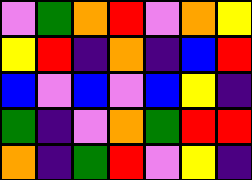[["violet", "green", "orange", "red", "violet", "orange", "yellow"], ["yellow", "red", "indigo", "orange", "indigo", "blue", "red"], ["blue", "violet", "blue", "violet", "blue", "yellow", "indigo"], ["green", "indigo", "violet", "orange", "green", "red", "red"], ["orange", "indigo", "green", "red", "violet", "yellow", "indigo"]]